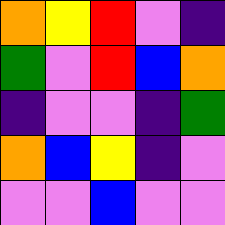[["orange", "yellow", "red", "violet", "indigo"], ["green", "violet", "red", "blue", "orange"], ["indigo", "violet", "violet", "indigo", "green"], ["orange", "blue", "yellow", "indigo", "violet"], ["violet", "violet", "blue", "violet", "violet"]]